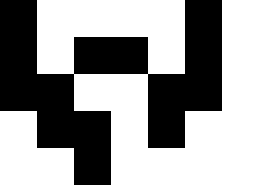[["black", "white", "white", "white", "white", "black", "white"], ["black", "white", "black", "black", "white", "black", "white"], ["black", "black", "white", "white", "black", "black", "white"], ["white", "black", "black", "white", "black", "white", "white"], ["white", "white", "black", "white", "white", "white", "white"]]